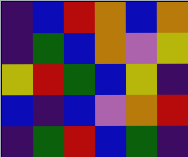[["indigo", "blue", "red", "orange", "blue", "orange"], ["indigo", "green", "blue", "orange", "violet", "yellow"], ["yellow", "red", "green", "blue", "yellow", "indigo"], ["blue", "indigo", "blue", "violet", "orange", "red"], ["indigo", "green", "red", "blue", "green", "indigo"]]